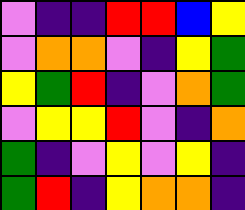[["violet", "indigo", "indigo", "red", "red", "blue", "yellow"], ["violet", "orange", "orange", "violet", "indigo", "yellow", "green"], ["yellow", "green", "red", "indigo", "violet", "orange", "green"], ["violet", "yellow", "yellow", "red", "violet", "indigo", "orange"], ["green", "indigo", "violet", "yellow", "violet", "yellow", "indigo"], ["green", "red", "indigo", "yellow", "orange", "orange", "indigo"]]